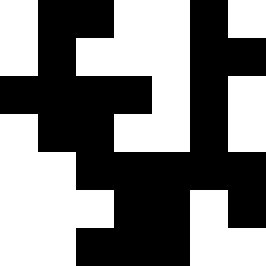[["white", "black", "black", "white", "white", "black", "white"], ["white", "black", "white", "white", "white", "black", "black"], ["black", "black", "black", "black", "white", "black", "white"], ["white", "black", "black", "white", "white", "black", "white"], ["white", "white", "black", "black", "black", "black", "black"], ["white", "white", "white", "black", "black", "white", "black"], ["white", "white", "black", "black", "black", "white", "white"]]